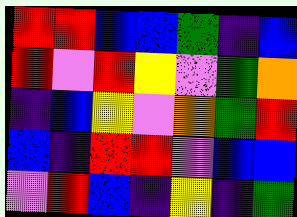[["red", "red", "blue", "blue", "green", "indigo", "blue"], ["red", "violet", "red", "yellow", "violet", "green", "orange"], ["indigo", "blue", "yellow", "violet", "orange", "green", "red"], ["blue", "indigo", "red", "red", "violet", "blue", "blue"], ["violet", "red", "blue", "indigo", "yellow", "indigo", "green"]]